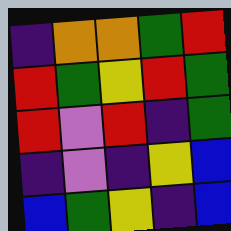[["indigo", "orange", "orange", "green", "red"], ["red", "green", "yellow", "red", "green"], ["red", "violet", "red", "indigo", "green"], ["indigo", "violet", "indigo", "yellow", "blue"], ["blue", "green", "yellow", "indigo", "blue"]]